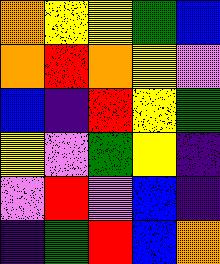[["orange", "yellow", "yellow", "green", "blue"], ["orange", "red", "orange", "yellow", "violet"], ["blue", "indigo", "red", "yellow", "green"], ["yellow", "violet", "green", "yellow", "indigo"], ["violet", "red", "violet", "blue", "indigo"], ["indigo", "green", "red", "blue", "orange"]]